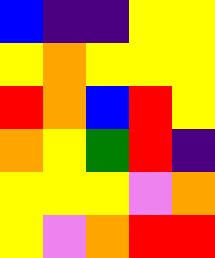[["blue", "indigo", "indigo", "yellow", "yellow"], ["yellow", "orange", "yellow", "yellow", "yellow"], ["red", "orange", "blue", "red", "yellow"], ["orange", "yellow", "green", "red", "indigo"], ["yellow", "yellow", "yellow", "violet", "orange"], ["yellow", "violet", "orange", "red", "red"]]